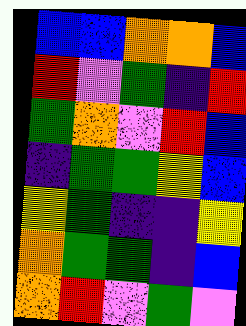[["blue", "blue", "orange", "orange", "blue"], ["red", "violet", "green", "indigo", "red"], ["green", "orange", "violet", "red", "blue"], ["indigo", "green", "green", "yellow", "blue"], ["yellow", "green", "indigo", "indigo", "yellow"], ["orange", "green", "green", "indigo", "blue"], ["orange", "red", "violet", "green", "violet"]]